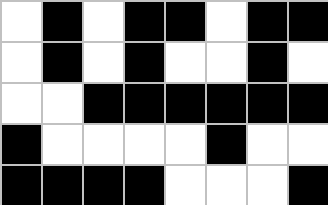[["white", "black", "white", "black", "black", "white", "black", "black"], ["white", "black", "white", "black", "white", "white", "black", "white"], ["white", "white", "black", "black", "black", "black", "black", "black"], ["black", "white", "white", "white", "white", "black", "white", "white"], ["black", "black", "black", "black", "white", "white", "white", "black"]]